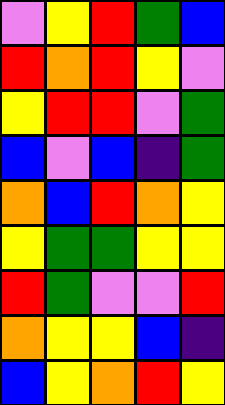[["violet", "yellow", "red", "green", "blue"], ["red", "orange", "red", "yellow", "violet"], ["yellow", "red", "red", "violet", "green"], ["blue", "violet", "blue", "indigo", "green"], ["orange", "blue", "red", "orange", "yellow"], ["yellow", "green", "green", "yellow", "yellow"], ["red", "green", "violet", "violet", "red"], ["orange", "yellow", "yellow", "blue", "indigo"], ["blue", "yellow", "orange", "red", "yellow"]]